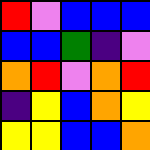[["red", "violet", "blue", "blue", "blue"], ["blue", "blue", "green", "indigo", "violet"], ["orange", "red", "violet", "orange", "red"], ["indigo", "yellow", "blue", "orange", "yellow"], ["yellow", "yellow", "blue", "blue", "orange"]]